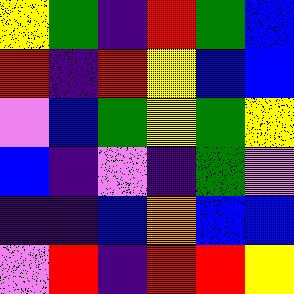[["yellow", "green", "indigo", "red", "green", "blue"], ["red", "indigo", "red", "yellow", "blue", "blue"], ["violet", "blue", "green", "yellow", "green", "yellow"], ["blue", "indigo", "violet", "indigo", "green", "violet"], ["indigo", "indigo", "blue", "orange", "blue", "blue"], ["violet", "red", "indigo", "red", "red", "yellow"]]